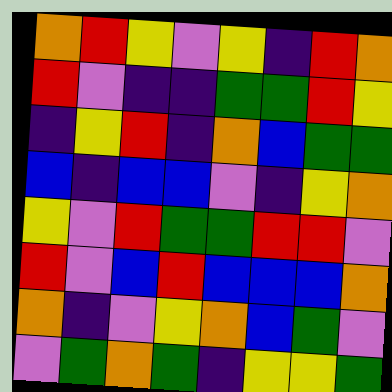[["orange", "red", "yellow", "violet", "yellow", "indigo", "red", "orange"], ["red", "violet", "indigo", "indigo", "green", "green", "red", "yellow"], ["indigo", "yellow", "red", "indigo", "orange", "blue", "green", "green"], ["blue", "indigo", "blue", "blue", "violet", "indigo", "yellow", "orange"], ["yellow", "violet", "red", "green", "green", "red", "red", "violet"], ["red", "violet", "blue", "red", "blue", "blue", "blue", "orange"], ["orange", "indigo", "violet", "yellow", "orange", "blue", "green", "violet"], ["violet", "green", "orange", "green", "indigo", "yellow", "yellow", "green"]]